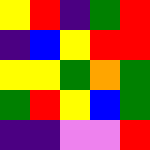[["yellow", "red", "indigo", "green", "red"], ["indigo", "blue", "yellow", "red", "red"], ["yellow", "yellow", "green", "orange", "green"], ["green", "red", "yellow", "blue", "green"], ["indigo", "indigo", "violet", "violet", "red"]]